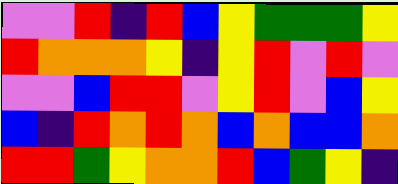[["violet", "violet", "red", "indigo", "red", "blue", "yellow", "green", "green", "green", "yellow"], ["red", "orange", "orange", "orange", "yellow", "indigo", "yellow", "red", "violet", "red", "violet"], ["violet", "violet", "blue", "red", "red", "violet", "yellow", "red", "violet", "blue", "yellow"], ["blue", "indigo", "red", "orange", "red", "orange", "blue", "orange", "blue", "blue", "orange"], ["red", "red", "green", "yellow", "orange", "orange", "red", "blue", "green", "yellow", "indigo"]]